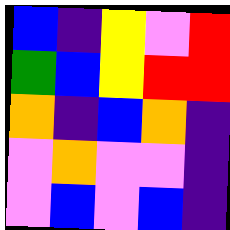[["blue", "indigo", "yellow", "violet", "red"], ["green", "blue", "yellow", "red", "red"], ["orange", "indigo", "blue", "orange", "indigo"], ["violet", "orange", "violet", "violet", "indigo"], ["violet", "blue", "violet", "blue", "indigo"]]